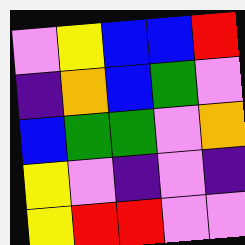[["violet", "yellow", "blue", "blue", "red"], ["indigo", "orange", "blue", "green", "violet"], ["blue", "green", "green", "violet", "orange"], ["yellow", "violet", "indigo", "violet", "indigo"], ["yellow", "red", "red", "violet", "violet"]]